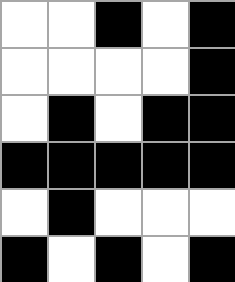[["white", "white", "black", "white", "black"], ["white", "white", "white", "white", "black"], ["white", "black", "white", "black", "black"], ["black", "black", "black", "black", "black"], ["white", "black", "white", "white", "white"], ["black", "white", "black", "white", "black"]]